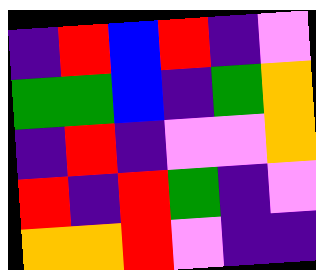[["indigo", "red", "blue", "red", "indigo", "violet"], ["green", "green", "blue", "indigo", "green", "orange"], ["indigo", "red", "indigo", "violet", "violet", "orange"], ["red", "indigo", "red", "green", "indigo", "violet"], ["orange", "orange", "red", "violet", "indigo", "indigo"]]